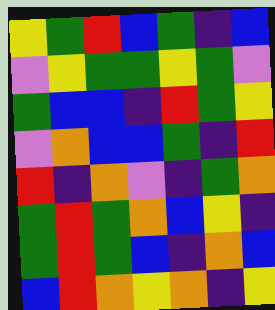[["yellow", "green", "red", "blue", "green", "indigo", "blue"], ["violet", "yellow", "green", "green", "yellow", "green", "violet"], ["green", "blue", "blue", "indigo", "red", "green", "yellow"], ["violet", "orange", "blue", "blue", "green", "indigo", "red"], ["red", "indigo", "orange", "violet", "indigo", "green", "orange"], ["green", "red", "green", "orange", "blue", "yellow", "indigo"], ["green", "red", "green", "blue", "indigo", "orange", "blue"], ["blue", "red", "orange", "yellow", "orange", "indigo", "yellow"]]